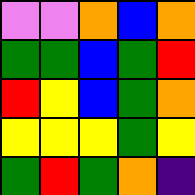[["violet", "violet", "orange", "blue", "orange"], ["green", "green", "blue", "green", "red"], ["red", "yellow", "blue", "green", "orange"], ["yellow", "yellow", "yellow", "green", "yellow"], ["green", "red", "green", "orange", "indigo"]]